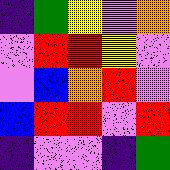[["indigo", "green", "yellow", "violet", "orange"], ["violet", "red", "red", "yellow", "violet"], ["violet", "blue", "orange", "red", "violet"], ["blue", "red", "red", "violet", "red"], ["indigo", "violet", "violet", "indigo", "green"]]